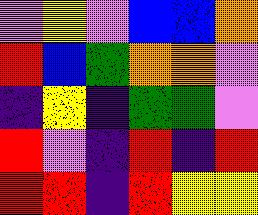[["violet", "yellow", "violet", "blue", "blue", "orange"], ["red", "blue", "green", "orange", "orange", "violet"], ["indigo", "yellow", "indigo", "green", "green", "violet"], ["red", "violet", "indigo", "red", "indigo", "red"], ["red", "red", "indigo", "red", "yellow", "yellow"]]